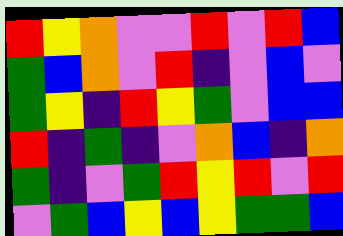[["red", "yellow", "orange", "violet", "violet", "red", "violet", "red", "blue"], ["green", "blue", "orange", "violet", "red", "indigo", "violet", "blue", "violet"], ["green", "yellow", "indigo", "red", "yellow", "green", "violet", "blue", "blue"], ["red", "indigo", "green", "indigo", "violet", "orange", "blue", "indigo", "orange"], ["green", "indigo", "violet", "green", "red", "yellow", "red", "violet", "red"], ["violet", "green", "blue", "yellow", "blue", "yellow", "green", "green", "blue"]]